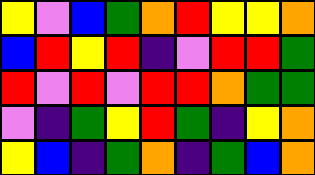[["yellow", "violet", "blue", "green", "orange", "red", "yellow", "yellow", "orange"], ["blue", "red", "yellow", "red", "indigo", "violet", "red", "red", "green"], ["red", "violet", "red", "violet", "red", "red", "orange", "green", "green"], ["violet", "indigo", "green", "yellow", "red", "green", "indigo", "yellow", "orange"], ["yellow", "blue", "indigo", "green", "orange", "indigo", "green", "blue", "orange"]]